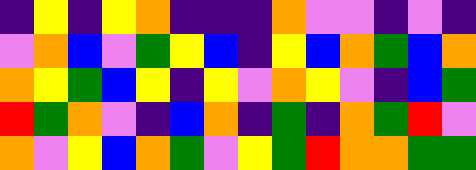[["indigo", "yellow", "indigo", "yellow", "orange", "indigo", "indigo", "indigo", "orange", "violet", "violet", "indigo", "violet", "indigo"], ["violet", "orange", "blue", "violet", "green", "yellow", "blue", "indigo", "yellow", "blue", "orange", "green", "blue", "orange"], ["orange", "yellow", "green", "blue", "yellow", "indigo", "yellow", "violet", "orange", "yellow", "violet", "indigo", "blue", "green"], ["red", "green", "orange", "violet", "indigo", "blue", "orange", "indigo", "green", "indigo", "orange", "green", "red", "violet"], ["orange", "violet", "yellow", "blue", "orange", "green", "violet", "yellow", "green", "red", "orange", "orange", "green", "green"]]